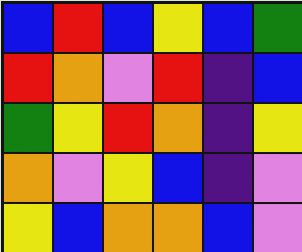[["blue", "red", "blue", "yellow", "blue", "green"], ["red", "orange", "violet", "red", "indigo", "blue"], ["green", "yellow", "red", "orange", "indigo", "yellow"], ["orange", "violet", "yellow", "blue", "indigo", "violet"], ["yellow", "blue", "orange", "orange", "blue", "violet"]]